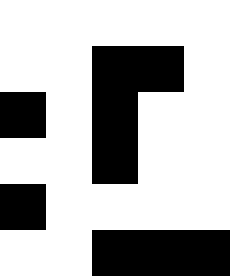[["white", "white", "white", "white", "white"], ["white", "white", "black", "black", "white"], ["black", "white", "black", "white", "white"], ["white", "white", "black", "white", "white"], ["black", "white", "white", "white", "white"], ["white", "white", "black", "black", "black"]]